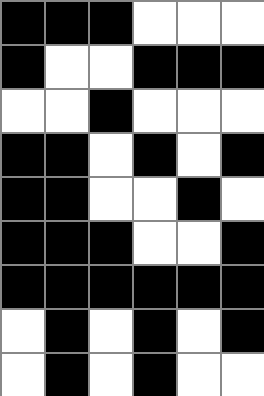[["black", "black", "black", "white", "white", "white"], ["black", "white", "white", "black", "black", "black"], ["white", "white", "black", "white", "white", "white"], ["black", "black", "white", "black", "white", "black"], ["black", "black", "white", "white", "black", "white"], ["black", "black", "black", "white", "white", "black"], ["black", "black", "black", "black", "black", "black"], ["white", "black", "white", "black", "white", "black"], ["white", "black", "white", "black", "white", "white"]]